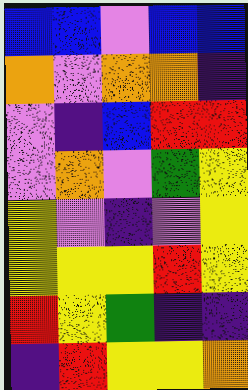[["blue", "blue", "violet", "blue", "blue"], ["orange", "violet", "orange", "orange", "indigo"], ["violet", "indigo", "blue", "red", "red"], ["violet", "orange", "violet", "green", "yellow"], ["yellow", "violet", "indigo", "violet", "yellow"], ["yellow", "yellow", "yellow", "red", "yellow"], ["red", "yellow", "green", "indigo", "indigo"], ["indigo", "red", "yellow", "yellow", "orange"]]